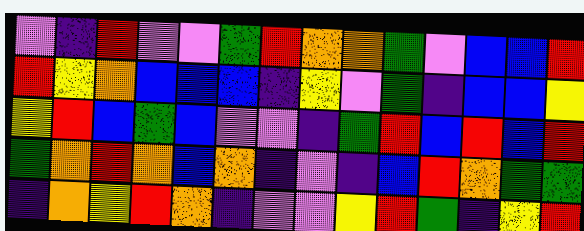[["violet", "indigo", "red", "violet", "violet", "green", "red", "orange", "orange", "green", "violet", "blue", "blue", "red"], ["red", "yellow", "orange", "blue", "blue", "blue", "indigo", "yellow", "violet", "green", "indigo", "blue", "blue", "yellow"], ["yellow", "red", "blue", "green", "blue", "violet", "violet", "indigo", "green", "red", "blue", "red", "blue", "red"], ["green", "orange", "red", "orange", "blue", "orange", "indigo", "violet", "indigo", "blue", "red", "orange", "green", "green"], ["indigo", "orange", "yellow", "red", "orange", "indigo", "violet", "violet", "yellow", "red", "green", "indigo", "yellow", "red"]]